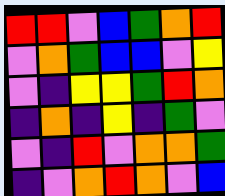[["red", "red", "violet", "blue", "green", "orange", "red"], ["violet", "orange", "green", "blue", "blue", "violet", "yellow"], ["violet", "indigo", "yellow", "yellow", "green", "red", "orange"], ["indigo", "orange", "indigo", "yellow", "indigo", "green", "violet"], ["violet", "indigo", "red", "violet", "orange", "orange", "green"], ["indigo", "violet", "orange", "red", "orange", "violet", "blue"]]